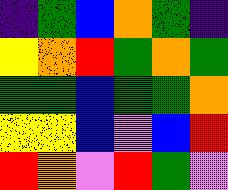[["indigo", "green", "blue", "orange", "green", "indigo"], ["yellow", "orange", "red", "green", "orange", "green"], ["green", "green", "blue", "green", "green", "orange"], ["yellow", "yellow", "blue", "violet", "blue", "red"], ["red", "orange", "violet", "red", "green", "violet"]]